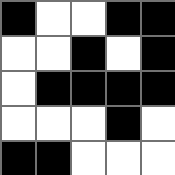[["black", "white", "white", "black", "black"], ["white", "white", "black", "white", "black"], ["white", "black", "black", "black", "black"], ["white", "white", "white", "black", "white"], ["black", "black", "white", "white", "white"]]